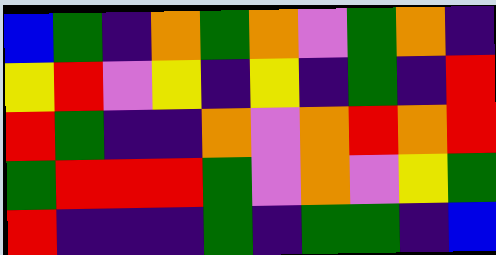[["blue", "green", "indigo", "orange", "green", "orange", "violet", "green", "orange", "indigo"], ["yellow", "red", "violet", "yellow", "indigo", "yellow", "indigo", "green", "indigo", "red"], ["red", "green", "indigo", "indigo", "orange", "violet", "orange", "red", "orange", "red"], ["green", "red", "red", "red", "green", "violet", "orange", "violet", "yellow", "green"], ["red", "indigo", "indigo", "indigo", "green", "indigo", "green", "green", "indigo", "blue"]]